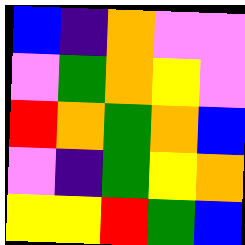[["blue", "indigo", "orange", "violet", "violet"], ["violet", "green", "orange", "yellow", "violet"], ["red", "orange", "green", "orange", "blue"], ["violet", "indigo", "green", "yellow", "orange"], ["yellow", "yellow", "red", "green", "blue"]]